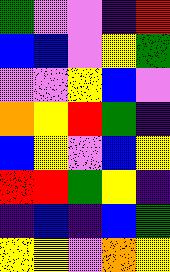[["green", "violet", "violet", "indigo", "red"], ["blue", "blue", "violet", "yellow", "green"], ["violet", "violet", "yellow", "blue", "violet"], ["orange", "yellow", "red", "green", "indigo"], ["blue", "yellow", "violet", "blue", "yellow"], ["red", "red", "green", "yellow", "indigo"], ["indigo", "blue", "indigo", "blue", "green"], ["yellow", "yellow", "violet", "orange", "yellow"]]